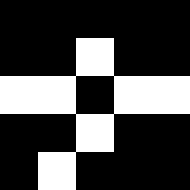[["black", "black", "black", "black", "black"], ["black", "black", "white", "black", "black"], ["white", "white", "black", "white", "white"], ["black", "black", "white", "black", "black"], ["black", "white", "black", "black", "black"]]